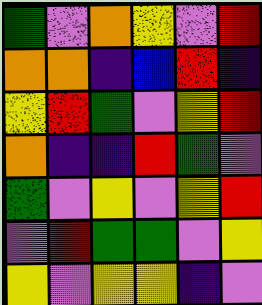[["green", "violet", "orange", "yellow", "violet", "red"], ["orange", "orange", "indigo", "blue", "red", "indigo"], ["yellow", "red", "green", "violet", "yellow", "red"], ["orange", "indigo", "indigo", "red", "green", "violet"], ["green", "violet", "yellow", "violet", "yellow", "red"], ["violet", "red", "green", "green", "violet", "yellow"], ["yellow", "violet", "yellow", "yellow", "indigo", "violet"]]